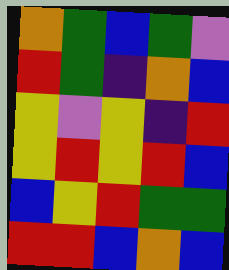[["orange", "green", "blue", "green", "violet"], ["red", "green", "indigo", "orange", "blue"], ["yellow", "violet", "yellow", "indigo", "red"], ["yellow", "red", "yellow", "red", "blue"], ["blue", "yellow", "red", "green", "green"], ["red", "red", "blue", "orange", "blue"]]